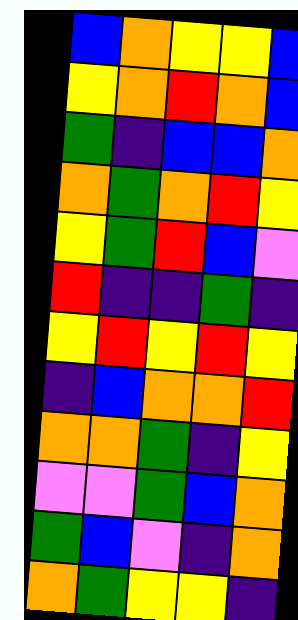[["blue", "orange", "yellow", "yellow", "blue"], ["yellow", "orange", "red", "orange", "blue"], ["green", "indigo", "blue", "blue", "orange"], ["orange", "green", "orange", "red", "yellow"], ["yellow", "green", "red", "blue", "violet"], ["red", "indigo", "indigo", "green", "indigo"], ["yellow", "red", "yellow", "red", "yellow"], ["indigo", "blue", "orange", "orange", "red"], ["orange", "orange", "green", "indigo", "yellow"], ["violet", "violet", "green", "blue", "orange"], ["green", "blue", "violet", "indigo", "orange"], ["orange", "green", "yellow", "yellow", "indigo"]]